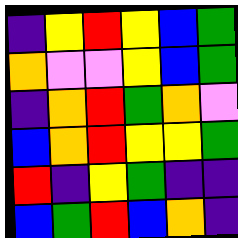[["indigo", "yellow", "red", "yellow", "blue", "green"], ["orange", "violet", "violet", "yellow", "blue", "green"], ["indigo", "orange", "red", "green", "orange", "violet"], ["blue", "orange", "red", "yellow", "yellow", "green"], ["red", "indigo", "yellow", "green", "indigo", "indigo"], ["blue", "green", "red", "blue", "orange", "indigo"]]